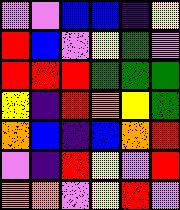[["violet", "violet", "blue", "blue", "indigo", "yellow"], ["red", "blue", "violet", "yellow", "green", "violet"], ["red", "red", "red", "green", "green", "green"], ["yellow", "indigo", "red", "orange", "yellow", "green"], ["orange", "blue", "indigo", "blue", "orange", "red"], ["violet", "indigo", "red", "yellow", "violet", "red"], ["orange", "orange", "violet", "yellow", "red", "violet"]]